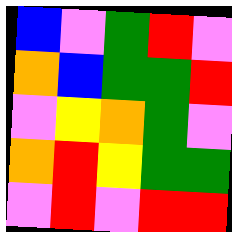[["blue", "violet", "green", "red", "violet"], ["orange", "blue", "green", "green", "red"], ["violet", "yellow", "orange", "green", "violet"], ["orange", "red", "yellow", "green", "green"], ["violet", "red", "violet", "red", "red"]]